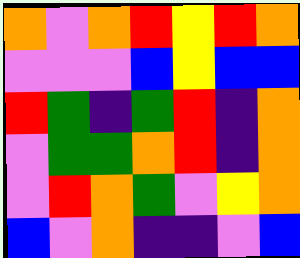[["orange", "violet", "orange", "red", "yellow", "red", "orange"], ["violet", "violet", "violet", "blue", "yellow", "blue", "blue"], ["red", "green", "indigo", "green", "red", "indigo", "orange"], ["violet", "green", "green", "orange", "red", "indigo", "orange"], ["violet", "red", "orange", "green", "violet", "yellow", "orange"], ["blue", "violet", "orange", "indigo", "indigo", "violet", "blue"]]